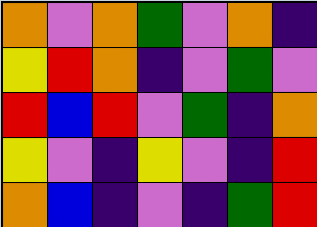[["orange", "violet", "orange", "green", "violet", "orange", "indigo"], ["yellow", "red", "orange", "indigo", "violet", "green", "violet"], ["red", "blue", "red", "violet", "green", "indigo", "orange"], ["yellow", "violet", "indigo", "yellow", "violet", "indigo", "red"], ["orange", "blue", "indigo", "violet", "indigo", "green", "red"]]